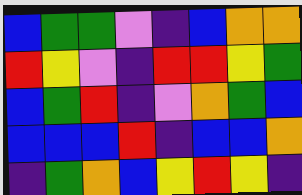[["blue", "green", "green", "violet", "indigo", "blue", "orange", "orange"], ["red", "yellow", "violet", "indigo", "red", "red", "yellow", "green"], ["blue", "green", "red", "indigo", "violet", "orange", "green", "blue"], ["blue", "blue", "blue", "red", "indigo", "blue", "blue", "orange"], ["indigo", "green", "orange", "blue", "yellow", "red", "yellow", "indigo"]]